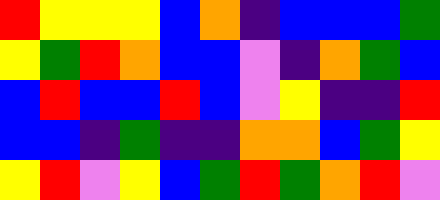[["red", "yellow", "yellow", "yellow", "blue", "orange", "indigo", "blue", "blue", "blue", "green"], ["yellow", "green", "red", "orange", "blue", "blue", "violet", "indigo", "orange", "green", "blue"], ["blue", "red", "blue", "blue", "red", "blue", "violet", "yellow", "indigo", "indigo", "red"], ["blue", "blue", "indigo", "green", "indigo", "indigo", "orange", "orange", "blue", "green", "yellow"], ["yellow", "red", "violet", "yellow", "blue", "green", "red", "green", "orange", "red", "violet"]]